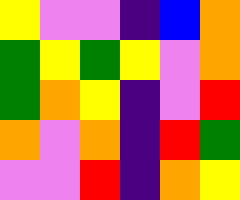[["yellow", "violet", "violet", "indigo", "blue", "orange"], ["green", "yellow", "green", "yellow", "violet", "orange"], ["green", "orange", "yellow", "indigo", "violet", "red"], ["orange", "violet", "orange", "indigo", "red", "green"], ["violet", "violet", "red", "indigo", "orange", "yellow"]]